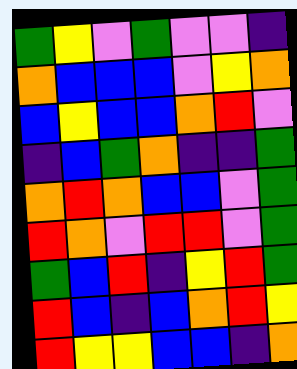[["green", "yellow", "violet", "green", "violet", "violet", "indigo"], ["orange", "blue", "blue", "blue", "violet", "yellow", "orange"], ["blue", "yellow", "blue", "blue", "orange", "red", "violet"], ["indigo", "blue", "green", "orange", "indigo", "indigo", "green"], ["orange", "red", "orange", "blue", "blue", "violet", "green"], ["red", "orange", "violet", "red", "red", "violet", "green"], ["green", "blue", "red", "indigo", "yellow", "red", "green"], ["red", "blue", "indigo", "blue", "orange", "red", "yellow"], ["red", "yellow", "yellow", "blue", "blue", "indigo", "orange"]]